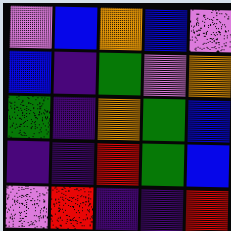[["violet", "blue", "orange", "blue", "violet"], ["blue", "indigo", "green", "violet", "orange"], ["green", "indigo", "orange", "green", "blue"], ["indigo", "indigo", "red", "green", "blue"], ["violet", "red", "indigo", "indigo", "red"]]